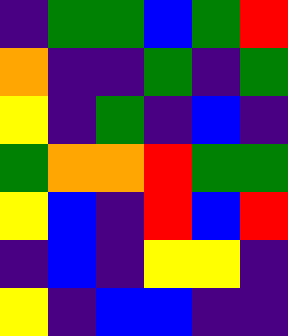[["indigo", "green", "green", "blue", "green", "red"], ["orange", "indigo", "indigo", "green", "indigo", "green"], ["yellow", "indigo", "green", "indigo", "blue", "indigo"], ["green", "orange", "orange", "red", "green", "green"], ["yellow", "blue", "indigo", "red", "blue", "red"], ["indigo", "blue", "indigo", "yellow", "yellow", "indigo"], ["yellow", "indigo", "blue", "blue", "indigo", "indigo"]]